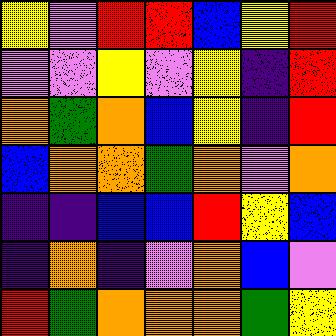[["yellow", "violet", "red", "red", "blue", "yellow", "red"], ["violet", "violet", "yellow", "violet", "yellow", "indigo", "red"], ["orange", "green", "orange", "blue", "yellow", "indigo", "red"], ["blue", "orange", "orange", "green", "orange", "violet", "orange"], ["indigo", "indigo", "blue", "blue", "red", "yellow", "blue"], ["indigo", "orange", "indigo", "violet", "orange", "blue", "violet"], ["red", "green", "orange", "orange", "orange", "green", "yellow"]]